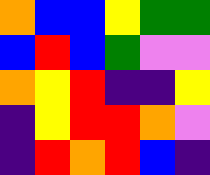[["orange", "blue", "blue", "yellow", "green", "green"], ["blue", "red", "blue", "green", "violet", "violet"], ["orange", "yellow", "red", "indigo", "indigo", "yellow"], ["indigo", "yellow", "red", "red", "orange", "violet"], ["indigo", "red", "orange", "red", "blue", "indigo"]]